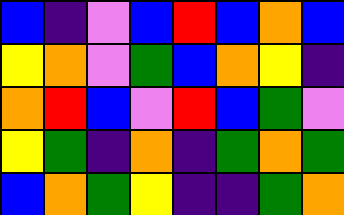[["blue", "indigo", "violet", "blue", "red", "blue", "orange", "blue"], ["yellow", "orange", "violet", "green", "blue", "orange", "yellow", "indigo"], ["orange", "red", "blue", "violet", "red", "blue", "green", "violet"], ["yellow", "green", "indigo", "orange", "indigo", "green", "orange", "green"], ["blue", "orange", "green", "yellow", "indigo", "indigo", "green", "orange"]]